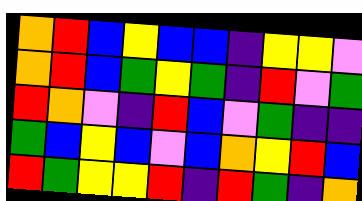[["orange", "red", "blue", "yellow", "blue", "blue", "indigo", "yellow", "yellow", "violet"], ["orange", "red", "blue", "green", "yellow", "green", "indigo", "red", "violet", "green"], ["red", "orange", "violet", "indigo", "red", "blue", "violet", "green", "indigo", "indigo"], ["green", "blue", "yellow", "blue", "violet", "blue", "orange", "yellow", "red", "blue"], ["red", "green", "yellow", "yellow", "red", "indigo", "red", "green", "indigo", "orange"]]